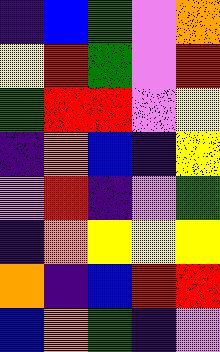[["indigo", "blue", "green", "violet", "orange"], ["yellow", "red", "green", "violet", "red"], ["green", "red", "red", "violet", "yellow"], ["indigo", "orange", "blue", "indigo", "yellow"], ["violet", "red", "indigo", "violet", "green"], ["indigo", "orange", "yellow", "yellow", "yellow"], ["orange", "indigo", "blue", "red", "red"], ["blue", "orange", "green", "indigo", "violet"]]